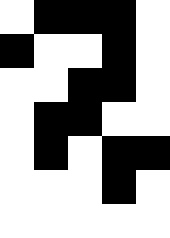[["white", "black", "black", "black", "white"], ["black", "white", "white", "black", "white"], ["white", "white", "black", "black", "white"], ["white", "black", "black", "white", "white"], ["white", "black", "white", "black", "black"], ["white", "white", "white", "black", "white"], ["white", "white", "white", "white", "white"]]